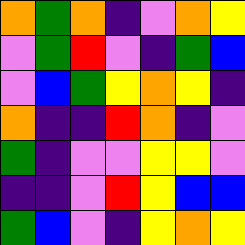[["orange", "green", "orange", "indigo", "violet", "orange", "yellow"], ["violet", "green", "red", "violet", "indigo", "green", "blue"], ["violet", "blue", "green", "yellow", "orange", "yellow", "indigo"], ["orange", "indigo", "indigo", "red", "orange", "indigo", "violet"], ["green", "indigo", "violet", "violet", "yellow", "yellow", "violet"], ["indigo", "indigo", "violet", "red", "yellow", "blue", "blue"], ["green", "blue", "violet", "indigo", "yellow", "orange", "yellow"]]